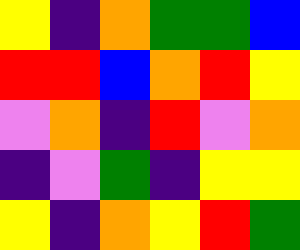[["yellow", "indigo", "orange", "green", "green", "blue"], ["red", "red", "blue", "orange", "red", "yellow"], ["violet", "orange", "indigo", "red", "violet", "orange"], ["indigo", "violet", "green", "indigo", "yellow", "yellow"], ["yellow", "indigo", "orange", "yellow", "red", "green"]]